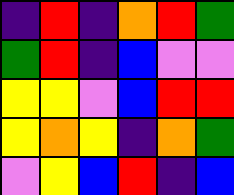[["indigo", "red", "indigo", "orange", "red", "green"], ["green", "red", "indigo", "blue", "violet", "violet"], ["yellow", "yellow", "violet", "blue", "red", "red"], ["yellow", "orange", "yellow", "indigo", "orange", "green"], ["violet", "yellow", "blue", "red", "indigo", "blue"]]